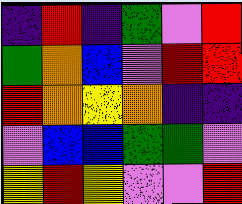[["indigo", "red", "indigo", "green", "violet", "red"], ["green", "orange", "blue", "violet", "red", "red"], ["red", "orange", "yellow", "orange", "indigo", "indigo"], ["violet", "blue", "blue", "green", "green", "violet"], ["yellow", "red", "yellow", "violet", "violet", "red"]]